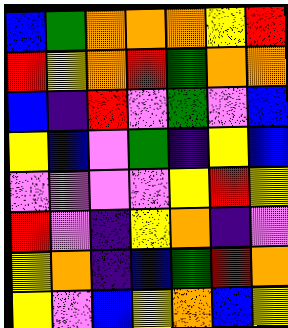[["blue", "green", "orange", "orange", "orange", "yellow", "red"], ["red", "yellow", "orange", "red", "green", "orange", "orange"], ["blue", "indigo", "red", "violet", "green", "violet", "blue"], ["yellow", "blue", "violet", "green", "indigo", "yellow", "blue"], ["violet", "violet", "violet", "violet", "yellow", "red", "yellow"], ["red", "violet", "indigo", "yellow", "orange", "indigo", "violet"], ["yellow", "orange", "indigo", "blue", "green", "red", "orange"], ["yellow", "violet", "blue", "yellow", "orange", "blue", "yellow"]]